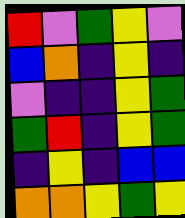[["red", "violet", "green", "yellow", "violet"], ["blue", "orange", "indigo", "yellow", "indigo"], ["violet", "indigo", "indigo", "yellow", "green"], ["green", "red", "indigo", "yellow", "green"], ["indigo", "yellow", "indigo", "blue", "blue"], ["orange", "orange", "yellow", "green", "yellow"]]